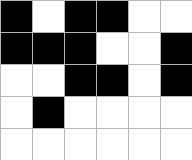[["black", "white", "black", "black", "white", "white"], ["black", "black", "black", "white", "white", "black"], ["white", "white", "black", "black", "white", "black"], ["white", "black", "white", "white", "white", "white"], ["white", "white", "white", "white", "white", "white"]]